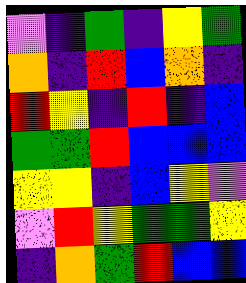[["violet", "indigo", "green", "indigo", "yellow", "green"], ["orange", "indigo", "red", "blue", "orange", "indigo"], ["red", "yellow", "indigo", "red", "indigo", "blue"], ["green", "green", "red", "blue", "blue", "blue"], ["yellow", "yellow", "indigo", "blue", "yellow", "violet"], ["violet", "red", "yellow", "green", "green", "yellow"], ["indigo", "orange", "green", "red", "blue", "blue"]]